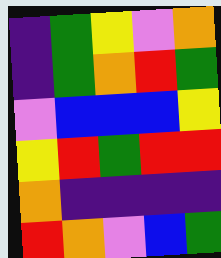[["indigo", "green", "yellow", "violet", "orange"], ["indigo", "green", "orange", "red", "green"], ["violet", "blue", "blue", "blue", "yellow"], ["yellow", "red", "green", "red", "red"], ["orange", "indigo", "indigo", "indigo", "indigo"], ["red", "orange", "violet", "blue", "green"]]